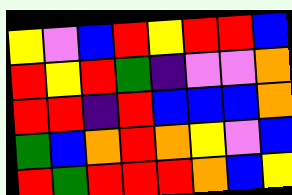[["yellow", "violet", "blue", "red", "yellow", "red", "red", "blue"], ["red", "yellow", "red", "green", "indigo", "violet", "violet", "orange"], ["red", "red", "indigo", "red", "blue", "blue", "blue", "orange"], ["green", "blue", "orange", "red", "orange", "yellow", "violet", "blue"], ["red", "green", "red", "red", "red", "orange", "blue", "yellow"]]